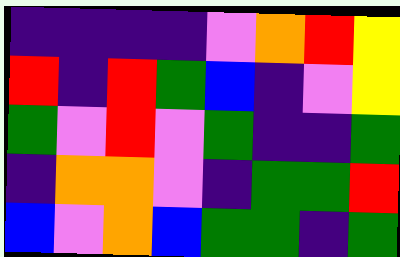[["indigo", "indigo", "indigo", "indigo", "violet", "orange", "red", "yellow"], ["red", "indigo", "red", "green", "blue", "indigo", "violet", "yellow"], ["green", "violet", "red", "violet", "green", "indigo", "indigo", "green"], ["indigo", "orange", "orange", "violet", "indigo", "green", "green", "red"], ["blue", "violet", "orange", "blue", "green", "green", "indigo", "green"]]